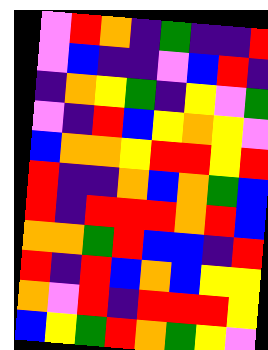[["violet", "red", "orange", "indigo", "green", "indigo", "indigo", "red"], ["violet", "blue", "indigo", "indigo", "violet", "blue", "red", "indigo"], ["indigo", "orange", "yellow", "green", "indigo", "yellow", "violet", "green"], ["violet", "indigo", "red", "blue", "yellow", "orange", "yellow", "violet"], ["blue", "orange", "orange", "yellow", "red", "red", "yellow", "red"], ["red", "indigo", "indigo", "orange", "blue", "orange", "green", "blue"], ["red", "indigo", "red", "red", "red", "orange", "red", "blue"], ["orange", "orange", "green", "red", "blue", "blue", "indigo", "red"], ["red", "indigo", "red", "blue", "orange", "blue", "yellow", "yellow"], ["orange", "violet", "red", "indigo", "red", "red", "red", "yellow"], ["blue", "yellow", "green", "red", "orange", "green", "yellow", "violet"]]